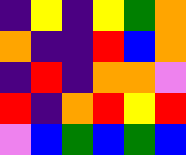[["indigo", "yellow", "indigo", "yellow", "green", "orange"], ["orange", "indigo", "indigo", "red", "blue", "orange"], ["indigo", "red", "indigo", "orange", "orange", "violet"], ["red", "indigo", "orange", "red", "yellow", "red"], ["violet", "blue", "green", "blue", "green", "blue"]]